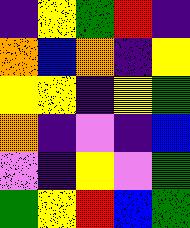[["indigo", "yellow", "green", "red", "indigo"], ["orange", "blue", "orange", "indigo", "yellow"], ["yellow", "yellow", "indigo", "yellow", "green"], ["orange", "indigo", "violet", "indigo", "blue"], ["violet", "indigo", "yellow", "violet", "green"], ["green", "yellow", "red", "blue", "green"]]